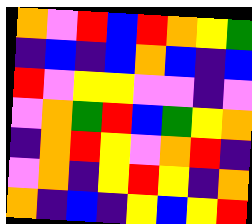[["orange", "violet", "red", "blue", "red", "orange", "yellow", "green"], ["indigo", "blue", "indigo", "blue", "orange", "blue", "indigo", "blue"], ["red", "violet", "yellow", "yellow", "violet", "violet", "indigo", "violet"], ["violet", "orange", "green", "red", "blue", "green", "yellow", "orange"], ["indigo", "orange", "red", "yellow", "violet", "orange", "red", "indigo"], ["violet", "orange", "indigo", "yellow", "red", "yellow", "indigo", "orange"], ["orange", "indigo", "blue", "indigo", "yellow", "blue", "yellow", "red"]]